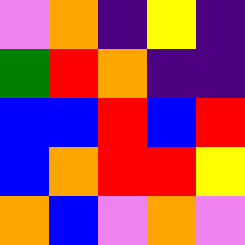[["violet", "orange", "indigo", "yellow", "indigo"], ["green", "red", "orange", "indigo", "indigo"], ["blue", "blue", "red", "blue", "red"], ["blue", "orange", "red", "red", "yellow"], ["orange", "blue", "violet", "orange", "violet"]]